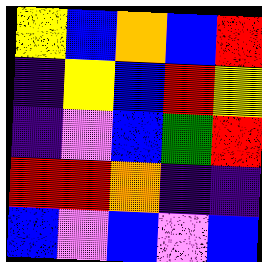[["yellow", "blue", "orange", "blue", "red"], ["indigo", "yellow", "blue", "red", "yellow"], ["indigo", "violet", "blue", "green", "red"], ["red", "red", "orange", "indigo", "indigo"], ["blue", "violet", "blue", "violet", "blue"]]